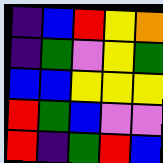[["indigo", "blue", "red", "yellow", "orange"], ["indigo", "green", "violet", "yellow", "green"], ["blue", "blue", "yellow", "yellow", "yellow"], ["red", "green", "blue", "violet", "violet"], ["red", "indigo", "green", "red", "blue"]]